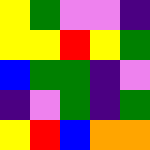[["yellow", "green", "violet", "violet", "indigo"], ["yellow", "yellow", "red", "yellow", "green"], ["blue", "green", "green", "indigo", "violet"], ["indigo", "violet", "green", "indigo", "green"], ["yellow", "red", "blue", "orange", "orange"]]